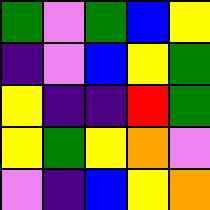[["green", "violet", "green", "blue", "yellow"], ["indigo", "violet", "blue", "yellow", "green"], ["yellow", "indigo", "indigo", "red", "green"], ["yellow", "green", "yellow", "orange", "violet"], ["violet", "indigo", "blue", "yellow", "orange"]]